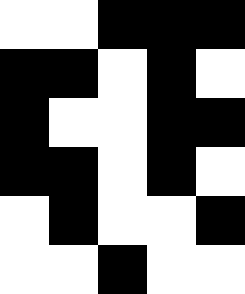[["white", "white", "black", "black", "black"], ["black", "black", "white", "black", "white"], ["black", "white", "white", "black", "black"], ["black", "black", "white", "black", "white"], ["white", "black", "white", "white", "black"], ["white", "white", "black", "white", "white"]]